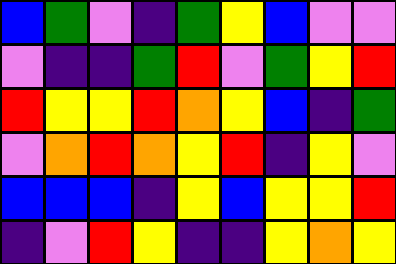[["blue", "green", "violet", "indigo", "green", "yellow", "blue", "violet", "violet"], ["violet", "indigo", "indigo", "green", "red", "violet", "green", "yellow", "red"], ["red", "yellow", "yellow", "red", "orange", "yellow", "blue", "indigo", "green"], ["violet", "orange", "red", "orange", "yellow", "red", "indigo", "yellow", "violet"], ["blue", "blue", "blue", "indigo", "yellow", "blue", "yellow", "yellow", "red"], ["indigo", "violet", "red", "yellow", "indigo", "indigo", "yellow", "orange", "yellow"]]